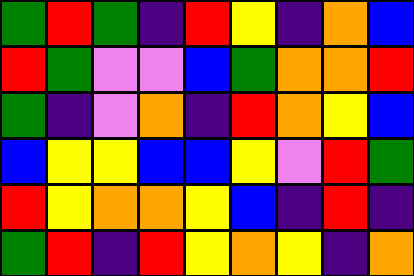[["green", "red", "green", "indigo", "red", "yellow", "indigo", "orange", "blue"], ["red", "green", "violet", "violet", "blue", "green", "orange", "orange", "red"], ["green", "indigo", "violet", "orange", "indigo", "red", "orange", "yellow", "blue"], ["blue", "yellow", "yellow", "blue", "blue", "yellow", "violet", "red", "green"], ["red", "yellow", "orange", "orange", "yellow", "blue", "indigo", "red", "indigo"], ["green", "red", "indigo", "red", "yellow", "orange", "yellow", "indigo", "orange"]]